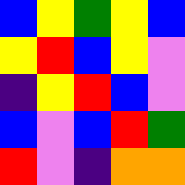[["blue", "yellow", "green", "yellow", "blue"], ["yellow", "red", "blue", "yellow", "violet"], ["indigo", "yellow", "red", "blue", "violet"], ["blue", "violet", "blue", "red", "green"], ["red", "violet", "indigo", "orange", "orange"]]